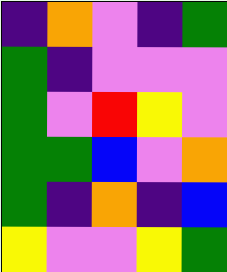[["indigo", "orange", "violet", "indigo", "green"], ["green", "indigo", "violet", "violet", "violet"], ["green", "violet", "red", "yellow", "violet"], ["green", "green", "blue", "violet", "orange"], ["green", "indigo", "orange", "indigo", "blue"], ["yellow", "violet", "violet", "yellow", "green"]]